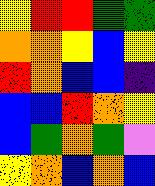[["yellow", "red", "red", "green", "green"], ["orange", "orange", "yellow", "blue", "yellow"], ["red", "orange", "blue", "blue", "indigo"], ["blue", "blue", "red", "orange", "yellow"], ["blue", "green", "orange", "green", "violet"], ["yellow", "orange", "blue", "orange", "blue"]]